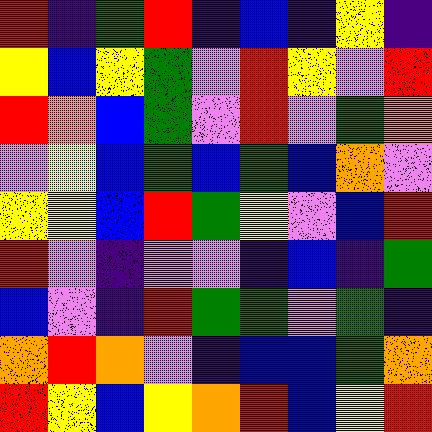[["red", "indigo", "green", "red", "indigo", "blue", "indigo", "yellow", "indigo"], ["yellow", "blue", "yellow", "green", "violet", "red", "yellow", "violet", "red"], ["red", "orange", "blue", "green", "violet", "red", "violet", "green", "orange"], ["violet", "yellow", "blue", "green", "blue", "green", "blue", "orange", "violet"], ["yellow", "yellow", "blue", "red", "green", "yellow", "violet", "blue", "red"], ["red", "violet", "indigo", "violet", "violet", "indigo", "blue", "indigo", "green"], ["blue", "violet", "indigo", "red", "green", "green", "violet", "green", "indigo"], ["orange", "red", "orange", "violet", "indigo", "blue", "blue", "green", "orange"], ["red", "yellow", "blue", "yellow", "orange", "red", "blue", "yellow", "red"]]